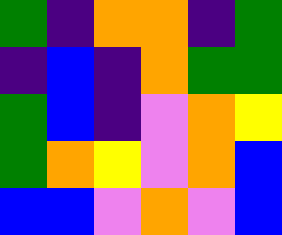[["green", "indigo", "orange", "orange", "indigo", "green"], ["indigo", "blue", "indigo", "orange", "green", "green"], ["green", "blue", "indigo", "violet", "orange", "yellow"], ["green", "orange", "yellow", "violet", "orange", "blue"], ["blue", "blue", "violet", "orange", "violet", "blue"]]